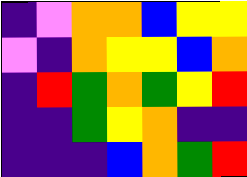[["indigo", "violet", "orange", "orange", "blue", "yellow", "yellow"], ["violet", "indigo", "orange", "yellow", "yellow", "blue", "orange"], ["indigo", "red", "green", "orange", "green", "yellow", "red"], ["indigo", "indigo", "green", "yellow", "orange", "indigo", "indigo"], ["indigo", "indigo", "indigo", "blue", "orange", "green", "red"]]